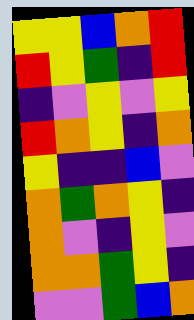[["yellow", "yellow", "blue", "orange", "red"], ["red", "yellow", "green", "indigo", "red"], ["indigo", "violet", "yellow", "violet", "yellow"], ["red", "orange", "yellow", "indigo", "orange"], ["yellow", "indigo", "indigo", "blue", "violet"], ["orange", "green", "orange", "yellow", "indigo"], ["orange", "violet", "indigo", "yellow", "violet"], ["orange", "orange", "green", "yellow", "indigo"], ["violet", "violet", "green", "blue", "orange"]]